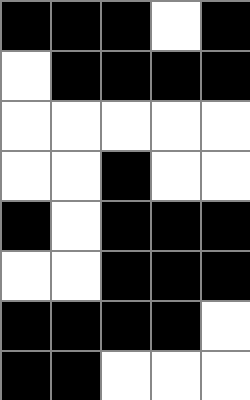[["black", "black", "black", "white", "black"], ["white", "black", "black", "black", "black"], ["white", "white", "white", "white", "white"], ["white", "white", "black", "white", "white"], ["black", "white", "black", "black", "black"], ["white", "white", "black", "black", "black"], ["black", "black", "black", "black", "white"], ["black", "black", "white", "white", "white"]]